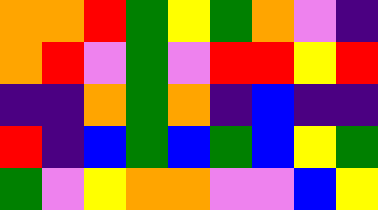[["orange", "orange", "red", "green", "yellow", "green", "orange", "violet", "indigo"], ["orange", "red", "violet", "green", "violet", "red", "red", "yellow", "red"], ["indigo", "indigo", "orange", "green", "orange", "indigo", "blue", "indigo", "indigo"], ["red", "indigo", "blue", "green", "blue", "green", "blue", "yellow", "green"], ["green", "violet", "yellow", "orange", "orange", "violet", "violet", "blue", "yellow"]]